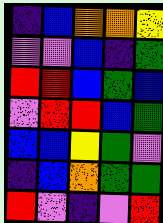[["indigo", "blue", "orange", "orange", "yellow"], ["violet", "violet", "blue", "indigo", "green"], ["red", "red", "blue", "green", "blue"], ["violet", "red", "red", "blue", "green"], ["blue", "blue", "yellow", "green", "violet"], ["indigo", "blue", "orange", "green", "green"], ["red", "violet", "indigo", "violet", "red"]]